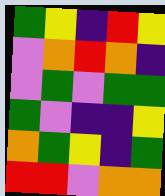[["green", "yellow", "indigo", "red", "yellow"], ["violet", "orange", "red", "orange", "indigo"], ["violet", "green", "violet", "green", "green"], ["green", "violet", "indigo", "indigo", "yellow"], ["orange", "green", "yellow", "indigo", "green"], ["red", "red", "violet", "orange", "orange"]]